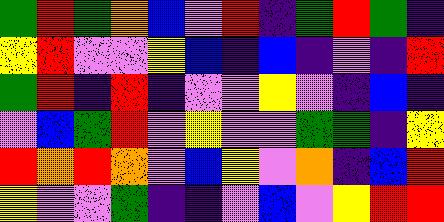[["green", "red", "green", "orange", "blue", "violet", "red", "indigo", "green", "red", "green", "indigo"], ["yellow", "red", "violet", "violet", "yellow", "blue", "indigo", "blue", "indigo", "violet", "indigo", "red"], ["green", "red", "indigo", "red", "indigo", "violet", "violet", "yellow", "violet", "indigo", "blue", "indigo"], ["violet", "blue", "green", "red", "violet", "yellow", "violet", "violet", "green", "green", "indigo", "yellow"], ["red", "orange", "red", "orange", "violet", "blue", "yellow", "violet", "orange", "indigo", "blue", "red"], ["yellow", "violet", "violet", "green", "indigo", "indigo", "violet", "blue", "violet", "yellow", "red", "red"]]